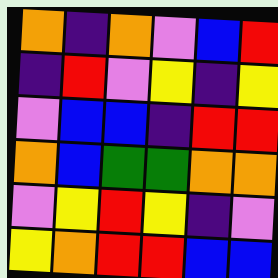[["orange", "indigo", "orange", "violet", "blue", "red"], ["indigo", "red", "violet", "yellow", "indigo", "yellow"], ["violet", "blue", "blue", "indigo", "red", "red"], ["orange", "blue", "green", "green", "orange", "orange"], ["violet", "yellow", "red", "yellow", "indigo", "violet"], ["yellow", "orange", "red", "red", "blue", "blue"]]